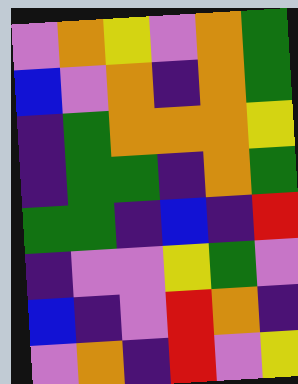[["violet", "orange", "yellow", "violet", "orange", "green"], ["blue", "violet", "orange", "indigo", "orange", "green"], ["indigo", "green", "orange", "orange", "orange", "yellow"], ["indigo", "green", "green", "indigo", "orange", "green"], ["green", "green", "indigo", "blue", "indigo", "red"], ["indigo", "violet", "violet", "yellow", "green", "violet"], ["blue", "indigo", "violet", "red", "orange", "indigo"], ["violet", "orange", "indigo", "red", "violet", "yellow"]]